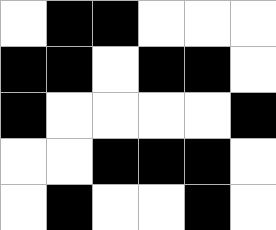[["white", "black", "black", "white", "white", "white"], ["black", "black", "white", "black", "black", "white"], ["black", "white", "white", "white", "white", "black"], ["white", "white", "black", "black", "black", "white"], ["white", "black", "white", "white", "black", "white"]]